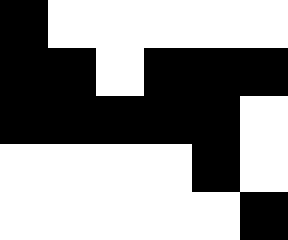[["black", "white", "white", "white", "white", "white"], ["black", "black", "white", "black", "black", "black"], ["black", "black", "black", "black", "black", "white"], ["white", "white", "white", "white", "black", "white"], ["white", "white", "white", "white", "white", "black"]]